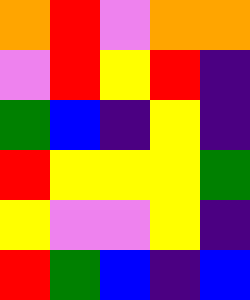[["orange", "red", "violet", "orange", "orange"], ["violet", "red", "yellow", "red", "indigo"], ["green", "blue", "indigo", "yellow", "indigo"], ["red", "yellow", "yellow", "yellow", "green"], ["yellow", "violet", "violet", "yellow", "indigo"], ["red", "green", "blue", "indigo", "blue"]]